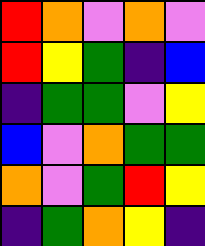[["red", "orange", "violet", "orange", "violet"], ["red", "yellow", "green", "indigo", "blue"], ["indigo", "green", "green", "violet", "yellow"], ["blue", "violet", "orange", "green", "green"], ["orange", "violet", "green", "red", "yellow"], ["indigo", "green", "orange", "yellow", "indigo"]]